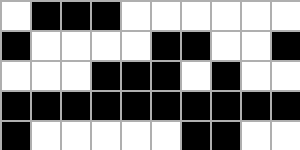[["white", "black", "black", "black", "white", "white", "white", "white", "white", "white"], ["black", "white", "white", "white", "white", "black", "black", "white", "white", "black"], ["white", "white", "white", "black", "black", "black", "white", "black", "white", "white"], ["black", "black", "black", "black", "black", "black", "black", "black", "black", "black"], ["black", "white", "white", "white", "white", "white", "black", "black", "white", "white"]]